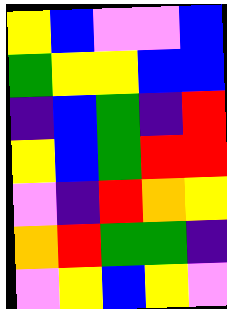[["yellow", "blue", "violet", "violet", "blue"], ["green", "yellow", "yellow", "blue", "blue"], ["indigo", "blue", "green", "indigo", "red"], ["yellow", "blue", "green", "red", "red"], ["violet", "indigo", "red", "orange", "yellow"], ["orange", "red", "green", "green", "indigo"], ["violet", "yellow", "blue", "yellow", "violet"]]